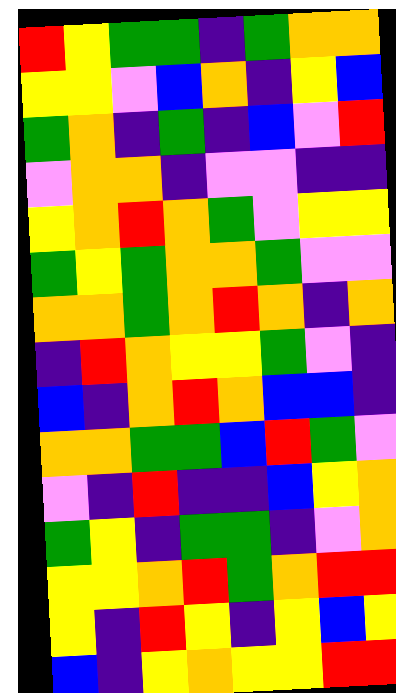[["red", "yellow", "green", "green", "indigo", "green", "orange", "orange"], ["yellow", "yellow", "violet", "blue", "orange", "indigo", "yellow", "blue"], ["green", "orange", "indigo", "green", "indigo", "blue", "violet", "red"], ["violet", "orange", "orange", "indigo", "violet", "violet", "indigo", "indigo"], ["yellow", "orange", "red", "orange", "green", "violet", "yellow", "yellow"], ["green", "yellow", "green", "orange", "orange", "green", "violet", "violet"], ["orange", "orange", "green", "orange", "red", "orange", "indigo", "orange"], ["indigo", "red", "orange", "yellow", "yellow", "green", "violet", "indigo"], ["blue", "indigo", "orange", "red", "orange", "blue", "blue", "indigo"], ["orange", "orange", "green", "green", "blue", "red", "green", "violet"], ["violet", "indigo", "red", "indigo", "indigo", "blue", "yellow", "orange"], ["green", "yellow", "indigo", "green", "green", "indigo", "violet", "orange"], ["yellow", "yellow", "orange", "red", "green", "orange", "red", "red"], ["yellow", "indigo", "red", "yellow", "indigo", "yellow", "blue", "yellow"], ["blue", "indigo", "yellow", "orange", "yellow", "yellow", "red", "red"]]